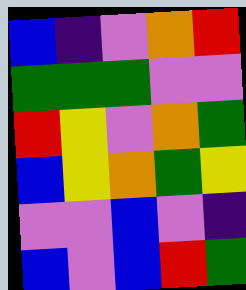[["blue", "indigo", "violet", "orange", "red"], ["green", "green", "green", "violet", "violet"], ["red", "yellow", "violet", "orange", "green"], ["blue", "yellow", "orange", "green", "yellow"], ["violet", "violet", "blue", "violet", "indigo"], ["blue", "violet", "blue", "red", "green"]]